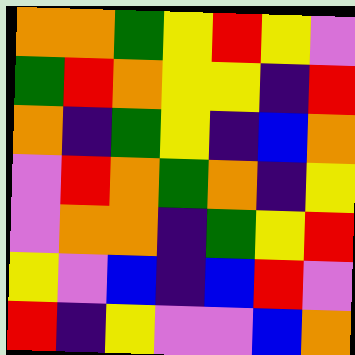[["orange", "orange", "green", "yellow", "red", "yellow", "violet"], ["green", "red", "orange", "yellow", "yellow", "indigo", "red"], ["orange", "indigo", "green", "yellow", "indigo", "blue", "orange"], ["violet", "red", "orange", "green", "orange", "indigo", "yellow"], ["violet", "orange", "orange", "indigo", "green", "yellow", "red"], ["yellow", "violet", "blue", "indigo", "blue", "red", "violet"], ["red", "indigo", "yellow", "violet", "violet", "blue", "orange"]]